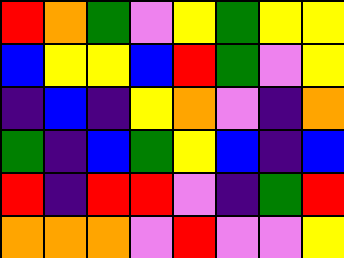[["red", "orange", "green", "violet", "yellow", "green", "yellow", "yellow"], ["blue", "yellow", "yellow", "blue", "red", "green", "violet", "yellow"], ["indigo", "blue", "indigo", "yellow", "orange", "violet", "indigo", "orange"], ["green", "indigo", "blue", "green", "yellow", "blue", "indigo", "blue"], ["red", "indigo", "red", "red", "violet", "indigo", "green", "red"], ["orange", "orange", "orange", "violet", "red", "violet", "violet", "yellow"]]